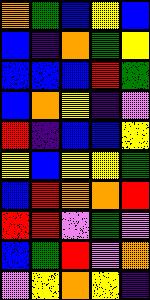[["orange", "green", "blue", "yellow", "blue"], ["blue", "indigo", "orange", "green", "yellow"], ["blue", "blue", "blue", "red", "green"], ["blue", "orange", "yellow", "indigo", "violet"], ["red", "indigo", "blue", "blue", "yellow"], ["yellow", "blue", "yellow", "yellow", "green"], ["blue", "red", "orange", "orange", "red"], ["red", "red", "violet", "green", "violet"], ["blue", "green", "red", "violet", "orange"], ["violet", "yellow", "orange", "yellow", "indigo"]]